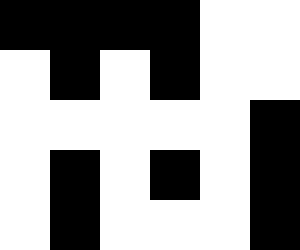[["black", "black", "black", "black", "white", "white"], ["white", "black", "white", "black", "white", "white"], ["white", "white", "white", "white", "white", "black"], ["white", "black", "white", "black", "white", "black"], ["white", "black", "white", "white", "white", "black"]]